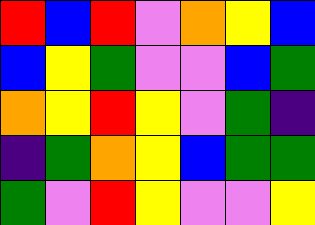[["red", "blue", "red", "violet", "orange", "yellow", "blue"], ["blue", "yellow", "green", "violet", "violet", "blue", "green"], ["orange", "yellow", "red", "yellow", "violet", "green", "indigo"], ["indigo", "green", "orange", "yellow", "blue", "green", "green"], ["green", "violet", "red", "yellow", "violet", "violet", "yellow"]]